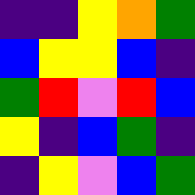[["indigo", "indigo", "yellow", "orange", "green"], ["blue", "yellow", "yellow", "blue", "indigo"], ["green", "red", "violet", "red", "blue"], ["yellow", "indigo", "blue", "green", "indigo"], ["indigo", "yellow", "violet", "blue", "green"]]